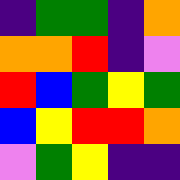[["indigo", "green", "green", "indigo", "orange"], ["orange", "orange", "red", "indigo", "violet"], ["red", "blue", "green", "yellow", "green"], ["blue", "yellow", "red", "red", "orange"], ["violet", "green", "yellow", "indigo", "indigo"]]